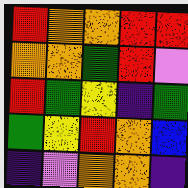[["red", "orange", "orange", "red", "red"], ["orange", "orange", "green", "red", "violet"], ["red", "green", "yellow", "indigo", "green"], ["green", "yellow", "red", "orange", "blue"], ["indigo", "violet", "orange", "orange", "indigo"]]